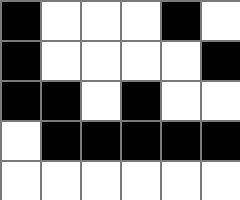[["black", "white", "white", "white", "black", "white"], ["black", "white", "white", "white", "white", "black"], ["black", "black", "white", "black", "white", "white"], ["white", "black", "black", "black", "black", "black"], ["white", "white", "white", "white", "white", "white"]]